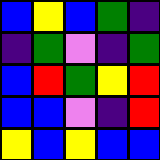[["blue", "yellow", "blue", "green", "indigo"], ["indigo", "green", "violet", "indigo", "green"], ["blue", "red", "green", "yellow", "red"], ["blue", "blue", "violet", "indigo", "red"], ["yellow", "blue", "yellow", "blue", "blue"]]